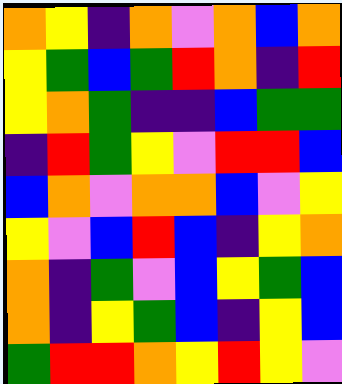[["orange", "yellow", "indigo", "orange", "violet", "orange", "blue", "orange"], ["yellow", "green", "blue", "green", "red", "orange", "indigo", "red"], ["yellow", "orange", "green", "indigo", "indigo", "blue", "green", "green"], ["indigo", "red", "green", "yellow", "violet", "red", "red", "blue"], ["blue", "orange", "violet", "orange", "orange", "blue", "violet", "yellow"], ["yellow", "violet", "blue", "red", "blue", "indigo", "yellow", "orange"], ["orange", "indigo", "green", "violet", "blue", "yellow", "green", "blue"], ["orange", "indigo", "yellow", "green", "blue", "indigo", "yellow", "blue"], ["green", "red", "red", "orange", "yellow", "red", "yellow", "violet"]]